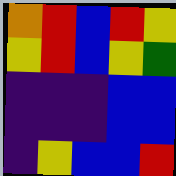[["orange", "red", "blue", "red", "yellow"], ["yellow", "red", "blue", "yellow", "green"], ["indigo", "indigo", "indigo", "blue", "blue"], ["indigo", "indigo", "indigo", "blue", "blue"], ["indigo", "yellow", "blue", "blue", "red"]]